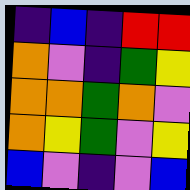[["indigo", "blue", "indigo", "red", "red"], ["orange", "violet", "indigo", "green", "yellow"], ["orange", "orange", "green", "orange", "violet"], ["orange", "yellow", "green", "violet", "yellow"], ["blue", "violet", "indigo", "violet", "blue"]]